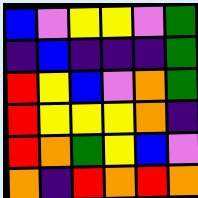[["blue", "violet", "yellow", "yellow", "violet", "green"], ["indigo", "blue", "indigo", "indigo", "indigo", "green"], ["red", "yellow", "blue", "violet", "orange", "green"], ["red", "yellow", "yellow", "yellow", "orange", "indigo"], ["red", "orange", "green", "yellow", "blue", "violet"], ["orange", "indigo", "red", "orange", "red", "orange"]]